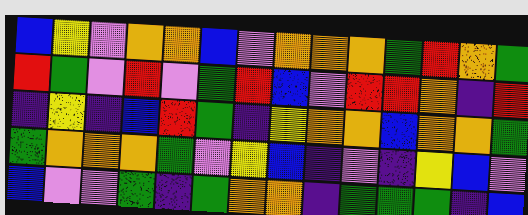[["blue", "yellow", "violet", "orange", "orange", "blue", "violet", "orange", "orange", "orange", "green", "red", "orange", "green"], ["red", "green", "violet", "red", "violet", "green", "red", "blue", "violet", "red", "red", "orange", "indigo", "red"], ["indigo", "yellow", "indigo", "blue", "red", "green", "indigo", "yellow", "orange", "orange", "blue", "orange", "orange", "green"], ["green", "orange", "orange", "orange", "green", "violet", "yellow", "blue", "indigo", "violet", "indigo", "yellow", "blue", "violet"], ["blue", "violet", "violet", "green", "indigo", "green", "orange", "orange", "indigo", "green", "green", "green", "indigo", "blue"]]